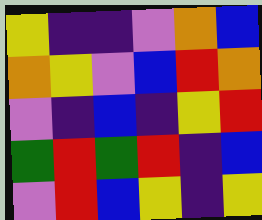[["yellow", "indigo", "indigo", "violet", "orange", "blue"], ["orange", "yellow", "violet", "blue", "red", "orange"], ["violet", "indigo", "blue", "indigo", "yellow", "red"], ["green", "red", "green", "red", "indigo", "blue"], ["violet", "red", "blue", "yellow", "indigo", "yellow"]]